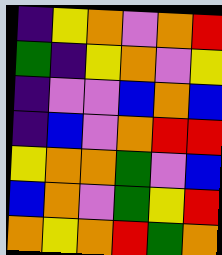[["indigo", "yellow", "orange", "violet", "orange", "red"], ["green", "indigo", "yellow", "orange", "violet", "yellow"], ["indigo", "violet", "violet", "blue", "orange", "blue"], ["indigo", "blue", "violet", "orange", "red", "red"], ["yellow", "orange", "orange", "green", "violet", "blue"], ["blue", "orange", "violet", "green", "yellow", "red"], ["orange", "yellow", "orange", "red", "green", "orange"]]